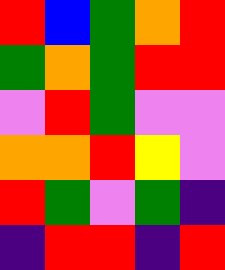[["red", "blue", "green", "orange", "red"], ["green", "orange", "green", "red", "red"], ["violet", "red", "green", "violet", "violet"], ["orange", "orange", "red", "yellow", "violet"], ["red", "green", "violet", "green", "indigo"], ["indigo", "red", "red", "indigo", "red"]]